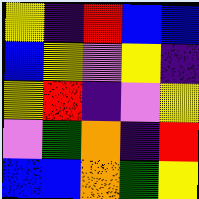[["yellow", "indigo", "red", "blue", "blue"], ["blue", "yellow", "violet", "yellow", "indigo"], ["yellow", "red", "indigo", "violet", "yellow"], ["violet", "green", "orange", "indigo", "red"], ["blue", "blue", "orange", "green", "yellow"]]